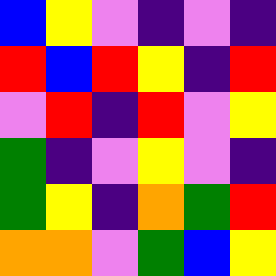[["blue", "yellow", "violet", "indigo", "violet", "indigo"], ["red", "blue", "red", "yellow", "indigo", "red"], ["violet", "red", "indigo", "red", "violet", "yellow"], ["green", "indigo", "violet", "yellow", "violet", "indigo"], ["green", "yellow", "indigo", "orange", "green", "red"], ["orange", "orange", "violet", "green", "blue", "yellow"]]